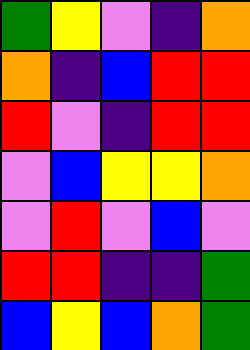[["green", "yellow", "violet", "indigo", "orange"], ["orange", "indigo", "blue", "red", "red"], ["red", "violet", "indigo", "red", "red"], ["violet", "blue", "yellow", "yellow", "orange"], ["violet", "red", "violet", "blue", "violet"], ["red", "red", "indigo", "indigo", "green"], ["blue", "yellow", "blue", "orange", "green"]]